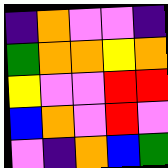[["indigo", "orange", "violet", "violet", "indigo"], ["green", "orange", "orange", "yellow", "orange"], ["yellow", "violet", "violet", "red", "red"], ["blue", "orange", "violet", "red", "violet"], ["violet", "indigo", "orange", "blue", "green"]]